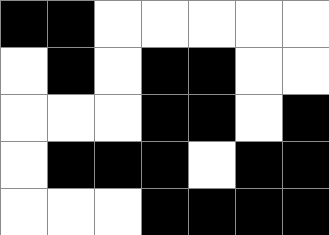[["black", "black", "white", "white", "white", "white", "white"], ["white", "black", "white", "black", "black", "white", "white"], ["white", "white", "white", "black", "black", "white", "black"], ["white", "black", "black", "black", "white", "black", "black"], ["white", "white", "white", "black", "black", "black", "black"]]